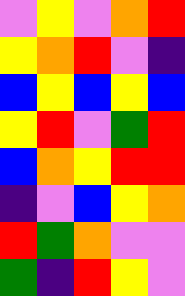[["violet", "yellow", "violet", "orange", "red"], ["yellow", "orange", "red", "violet", "indigo"], ["blue", "yellow", "blue", "yellow", "blue"], ["yellow", "red", "violet", "green", "red"], ["blue", "orange", "yellow", "red", "red"], ["indigo", "violet", "blue", "yellow", "orange"], ["red", "green", "orange", "violet", "violet"], ["green", "indigo", "red", "yellow", "violet"]]